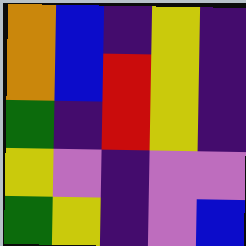[["orange", "blue", "indigo", "yellow", "indigo"], ["orange", "blue", "red", "yellow", "indigo"], ["green", "indigo", "red", "yellow", "indigo"], ["yellow", "violet", "indigo", "violet", "violet"], ["green", "yellow", "indigo", "violet", "blue"]]